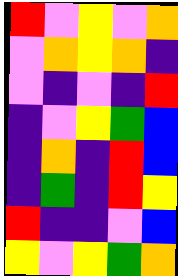[["red", "violet", "yellow", "violet", "orange"], ["violet", "orange", "yellow", "orange", "indigo"], ["violet", "indigo", "violet", "indigo", "red"], ["indigo", "violet", "yellow", "green", "blue"], ["indigo", "orange", "indigo", "red", "blue"], ["indigo", "green", "indigo", "red", "yellow"], ["red", "indigo", "indigo", "violet", "blue"], ["yellow", "violet", "yellow", "green", "orange"]]